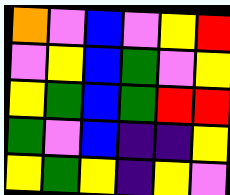[["orange", "violet", "blue", "violet", "yellow", "red"], ["violet", "yellow", "blue", "green", "violet", "yellow"], ["yellow", "green", "blue", "green", "red", "red"], ["green", "violet", "blue", "indigo", "indigo", "yellow"], ["yellow", "green", "yellow", "indigo", "yellow", "violet"]]